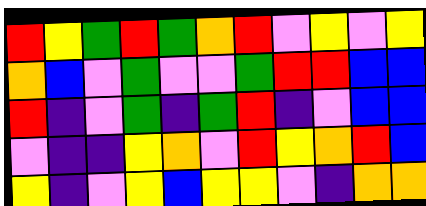[["red", "yellow", "green", "red", "green", "orange", "red", "violet", "yellow", "violet", "yellow"], ["orange", "blue", "violet", "green", "violet", "violet", "green", "red", "red", "blue", "blue"], ["red", "indigo", "violet", "green", "indigo", "green", "red", "indigo", "violet", "blue", "blue"], ["violet", "indigo", "indigo", "yellow", "orange", "violet", "red", "yellow", "orange", "red", "blue"], ["yellow", "indigo", "violet", "yellow", "blue", "yellow", "yellow", "violet", "indigo", "orange", "orange"]]